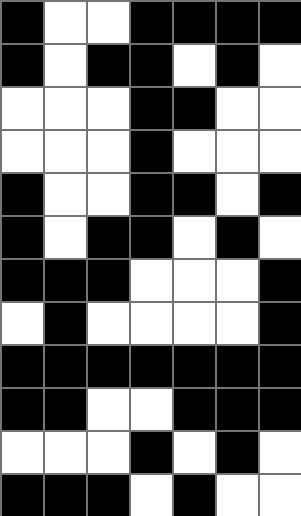[["black", "white", "white", "black", "black", "black", "black"], ["black", "white", "black", "black", "white", "black", "white"], ["white", "white", "white", "black", "black", "white", "white"], ["white", "white", "white", "black", "white", "white", "white"], ["black", "white", "white", "black", "black", "white", "black"], ["black", "white", "black", "black", "white", "black", "white"], ["black", "black", "black", "white", "white", "white", "black"], ["white", "black", "white", "white", "white", "white", "black"], ["black", "black", "black", "black", "black", "black", "black"], ["black", "black", "white", "white", "black", "black", "black"], ["white", "white", "white", "black", "white", "black", "white"], ["black", "black", "black", "white", "black", "white", "white"]]